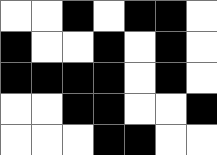[["white", "white", "black", "white", "black", "black", "white"], ["black", "white", "white", "black", "white", "black", "white"], ["black", "black", "black", "black", "white", "black", "white"], ["white", "white", "black", "black", "white", "white", "black"], ["white", "white", "white", "black", "black", "white", "white"]]